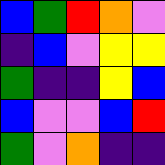[["blue", "green", "red", "orange", "violet"], ["indigo", "blue", "violet", "yellow", "yellow"], ["green", "indigo", "indigo", "yellow", "blue"], ["blue", "violet", "violet", "blue", "red"], ["green", "violet", "orange", "indigo", "indigo"]]